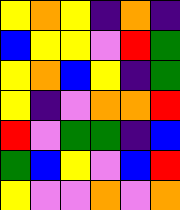[["yellow", "orange", "yellow", "indigo", "orange", "indigo"], ["blue", "yellow", "yellow", "violet", "red", "green"], ["yellow", "orange", "blue", "yellow", "indigo", "green"], ["yellow", "indigo", "violet", "orange", "orange", "red"], ["red", "violet", "green", "green", "indigo", "blue"], ["green", "blue", "yellow", "violet", "blue", "red"], ["yellow", "violet", "violet", "orange", "violet", "orange"]]